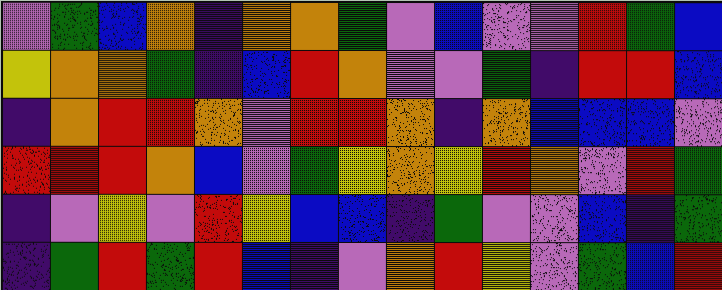[["violet", "green", "blue", "orange", "indigo", "orange", "orange", "green", "violet", "blue", "violet", "violet", "red", "green", "blue"], ["yellow", "orange", "orange", "green", "indigo", "blue", "red", "orange", "violet", "violet", "green", "indigo", "red", "red", "blue"], ["indigo", "orange", "red", "red", "orange", "violet", "red", "red", "orange", "indigo", "orange", "blue", "blue", "blue", "violet"], ["red", "red", "red", "orange", "blue", "violet", "green", "yellow", "orange", "yellow", "red", "orange", "violet", "red", "green"], ["indigo", "violet", "yellow", "violet", "red", "yellow", "blue", "blue", "indigo", "green", "violet", "violet", "blue", "indigo", "green"], ["indigo", "green", "red", "green", "red", "blue", "indigo", "violet", "orange", "red", "yellow", "violet", "green", "blue", "red"]]